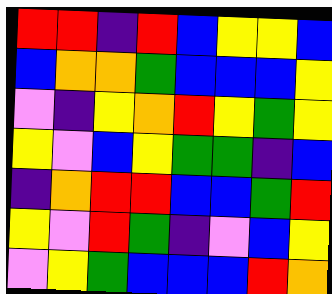[["red", "red", "indigo", "red", "blue", "yellow", "yellow", "blue"], ["blue", "orange", "orange", "green", "blue", "blue", "blue", "yellow"], ["violet", "indigo", "yellow", "orange", "red", "yellow", "green", "yellow"], ["yellow", "violet", "blue", "yellow", "green", "green", "indigo", "blue"], ["indigo", "orange", "red", "red", "blue", "blue", "green", "red"], ["yellow", "violet", "red", "green", "indigo", "violet", "blue", "yellow"], ["violet", "yellow", "green", "blue", "blue", "blue", "red", "orange"]]